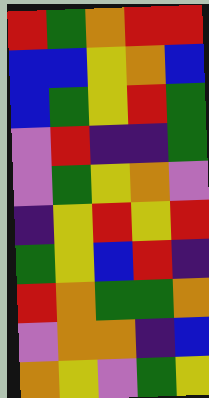[["red", "green", "orange", "red", "red"], ["blue", "blue", "yellow", "orange", "blue"], ["blue", "green", "yellow", "red", "green"], ["violet", "red", "indigo", "indigo", "green"], ["violet", "green", "yellow", "orange", "violet"], ["indigo", "yellow", "red", "yellow", "red"], ["green", "yellow", "blue", "red", "indigo"], ["red", "orange", "green", "green", "orange"], ["violet", "orange", "orange", "indigo", "blue"], ["orange", "yellow", "violet", "green", "yellow"]]